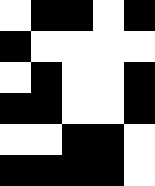[["white", "black", "black", "white", "black"], ["black", "white", "white", "white", "white"], ["white", "black", "white", "white", "black"], ["black", "black", "white", "white", "black"], ["white", "white", "black", "black", "white"], ["black", "black", "black", "black", "white"]]